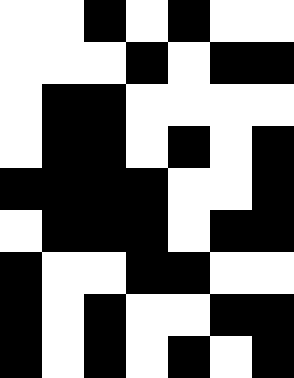[["white", "white", "black", "white", "black", "white", "white"], ["white", "white", "white", "black", "white", "black", "black"], ["white", "black", "black", "white", "white", "white", "white"], ["white", "black", "black", "white", "black", "white", "black"], ["black", "black", "black", "black", "white", "white", "black"], ["white", "black", "black", "black", "white", "black", "black"], ["black", "white", "white", "black", "black", "white", "white"], ["black", "white", "black", "white", "white", "black", "black"], ["black", "white", "black", "white", "black", "white", "black"]]